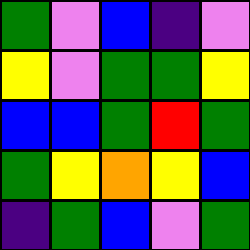[["green", "violet", "blue", "indigo", "violet"], ["yellow", "violet", "green", "green", "yellow"], ["blue", "blue", "green", "red", "green"], ["green", "yellow", "orange", "yellow", "blue"], ["indigo", "green", "blue", "violet", "green"]]